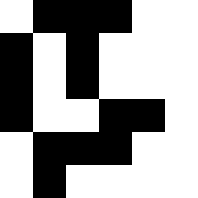[["white", "black", "black", "black", "white", "white"], ["black", "white", "black", "white", "white", "white"], ["black", "white", "black", "white", "white", "white"], ["black", "white", "white", "black", "black", "white"], ["white", "black", "black", "black", "white", "white"], ["white", "black", "white", "white", "white", "white"]]